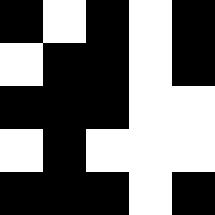[["black", "white", "black", "white", "black"], ["white", "black", "black", "white", "black"], ["black", "black", "black", "white", "white"], ["white", "black", "white", "white", "white"], ["black", "black", "black", "white", "black"]]